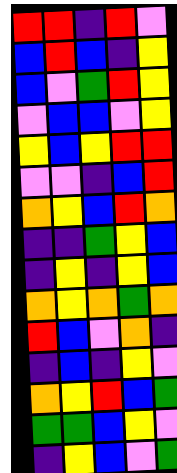[["red", "red", "indigo", "red", "violet"], ["blue", "red", "blue", "indigo", "yellow"], ["blue", "violet", "green", "red", "yellow"], ["violet", "blue", "blue", "violet", "yellow"], ["yellow", "blue", "yellow", "red", "red"], ["violet", "violet", "indigo", "blue", "red"], ["orange", "yellow", "blue", "red", "orange"], ["indigo", "indigo", "green", "yellow", "blue"], ["indigo", "yellow", "indigo", "yellow", "blue"], ["orange", "yellow", "orange", "green", "orange"], ["red", "blue", "violet", "orange", "indigo"], ["indigo", "blue", "indigo", "yellow", "violet"], ["orange", "yellow", "red", "blue", "green"], ["green", "green", "blue", "yellow", "violet"], ["indigo", "yellow", "blue", "violet", "green"]]